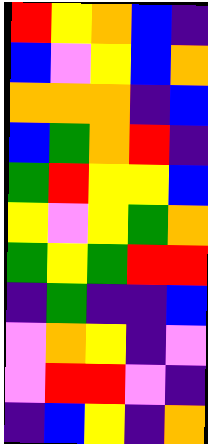[["red", "yellow", "orange", "blue", "indigo"], ["blue", "violet", "yellow", "blue", "orange"], ["orange", "orange", "orange", "indigo", "blue"], ["blue", "green", "orange", "red", "indigo"], ["green", "red", "yellow", "yellow", "blue"], ["yellow", "violet", "yellow", "green", "orange"], ["green", "yellow", "green", "red", "red"], ["indigo", "green", "indigo", "indigo", "blue"], ["violet", "orange", "yellow", "indigo", "violet"], ["violet", "red", "red", "violet", "indigo"], ["indigo", "blue", "yellow", "indigo", "orange"]]